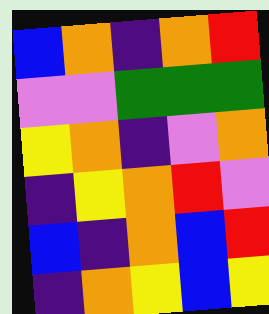[["blue", "orange", "indigo", "orange", "red"], ["violet", "violet", "green", "green", "green"], ["yellow", "orange", "indigo", "violet", "orange"], ["indigo", "yellow", "orange", "red", "violet"], ["blue", "indigo", "orange", "blue", "red"], ["indigo", "orange", "yellow", "blue", "yellow"]]